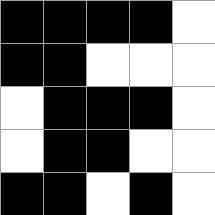[["black", "black", "black", "black", "white"], ["black", "black", "white", "white", "white"], ["white", "black", "black", "black", "white"], ["white", "black", "black", "white", "white"], ["black", "black", "white", "black", "white"]]